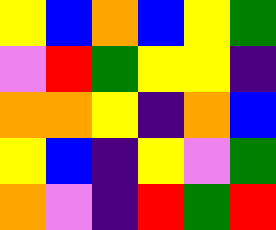[["yellow", "blue", "orange", "blue", "yellow", "green"], ["violet", "red", "green", "yellow", "yellow", "indigo"], ["orange", "orange", "yellow", "indigo", "orange", "blue"], ["yellow", "blue", "indigo", "yellow", "violet", "green"], ["orange", "violet", "indigo", "red", "green", "red"]]